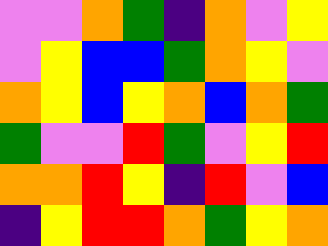[["violet", "violet", "orange", "green", "indigo", "orange", "violet", "yellow"], ["violet", "yellow", "blue", "blue", "green", "orange", "yellow", "violet"], ["orange", "yellow", "blue", "yellow", "orange", "blue", "orange", "green"], ["green", "violet", "violet", "red", "green", "violet", "yellow", "red"], ["orange", "orange", "red", "yellow", "indigo", "red", "violet", "blue"], ["indigo", "yellow", "red", "red", "orange", "green", "yellow", "orange"]]